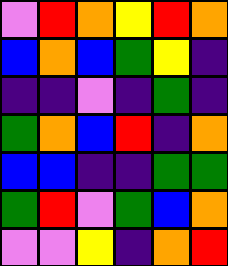[["violet", "red", "orange", "yellow", "red", "orange"], ["blue", "orange", "blue", "green", "yellow", "indigo"], ["indigo", "indigo", "violet", "indigo", "green", "indigo"], ["green", "orange", "blue", "red", "indigo", "orange"], ["blue", "blue", "indigo", "indigo", "green", "green"], ["green", "red", "violet", "green", "blue", "orange"], ["violet", "violet", "yellow", "indigo", "orange", "red"]]